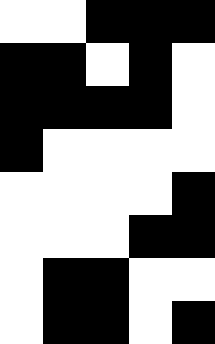[["white", "white", "black", "black", "black"], ["black", "black", "white", "black", "white"], ["black", "black", "black", "black", "white"], ["black", "white", "white", "white", "white"], ["white", "white", "white", "white", "black"], ["white", "white", "white", "black", "black"], ["white", "black", "black", "white", "white"], ["white", "black", "black", "white", "black"]]